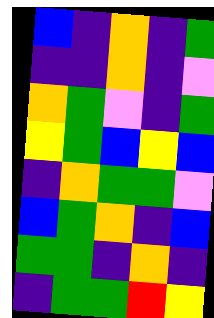[["blue", "indigo", "orange", "indigo", "green"], ["indigo", "indigo", "orange", "indigo", "violet"], ["orange", "green", "violet", "indigo", "green"], ["yellow", "green", "blue", "yellow", "blue"], ["indigo", "orange", "green", "green", "violet"], ["blue", "green", "orange", "indigo", "blue"], ["green", "green", "indigo", "orange", "indigo"], ["indigo", "green", "green", "red", "yellow"]]